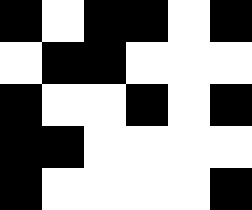[["black", "white", "black", "black", "white", "black"], ["white", "black", "black", "white", "white", "white"], ["black", "white", "white", "black", "white", "black"], ["black", "black", "white", "white", "white", "white"], ["black", "white", "white", "white", "white", "black"]]